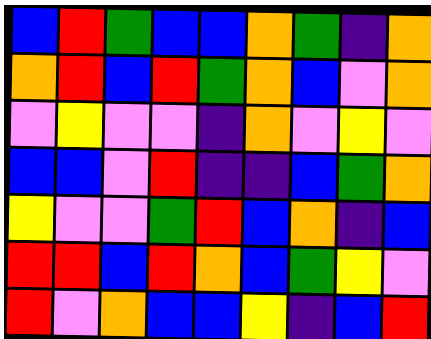[["blue", "red", "green", "blue", "blue", "orange", "green", "indigo", "orange"], ["orange", "red", "blue", "red", "green", "orange", "blue", "violet", "orange"], ["violet", "yellow", "violet", "violet", "indigo", "orange", "violet", "yellow", "violet"], ["blue", "blue", "violet", "red", "indigo", "indigo", "blue", "green", "orange"], ["yellow", "violet", "violet", "green", "red", "blue", "orange", "indigo", "blue"], ["red", "red", "blue", "red", "orange", "blue", "green", "yellow", "violet"], ["red", "violet", "orange", "blue", "blue", "yellow", "indigo", "blue", "red"]]